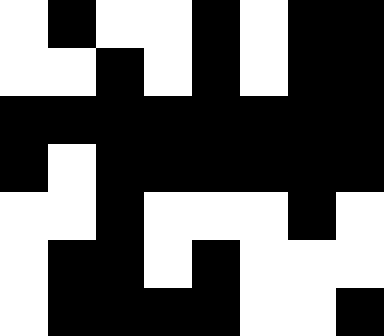[["white", "black", "white", "white", "black", "white", "black", "black"], ["white", "white", "black", "white", "black", "white", "black", "black"], ["black", "black", "black", "black", "black", "black", "black", "black"], ["black", "white", "black", "black", "black", "black", "black", "black"], ["white", "white", "black", "white", "white", "white", "black", "white"], ["white", "black", "black", "white", "black", "white", "white", "white"], ["white", "black", "black", "black", "black", "white", "white", "black"]]